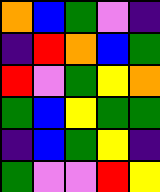[["orange", "blue", "green", "violet", "indigo"], ["indigo", "red", "orange", "blue", "green"], ["red", "violet", "green", "yellow", "orange"], ["green", "blue", "yellow", "green", "green"], ["indigo", "blue", "green", "yellow", "indigo"], ["green", "violet", "violet", "red", "yellow"]]